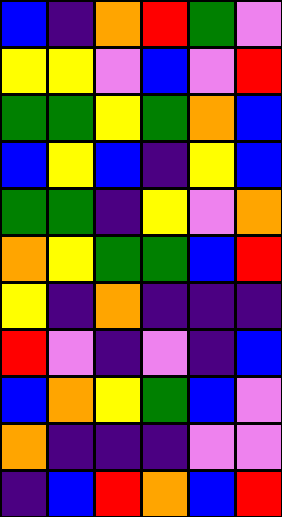[["blue", "indigo", "orange", "red", "green", "violet"], ["yellow", "yellow", "violet", "blue", "violet", "red"], ["green", "green", "yellow", "green", "orange", "blue"], ["blue", "yellow", "blue", "indigo", "yellow", "blue"], ["green", "green", "indigo", "yellow", "violet", "orange"], ["orange", "yellow", "green", "green", "blue", "red"], ["yellow", "indigo", "orange", "indigo", "indigo", "indigo"], ["red", "violet", "indigo", "violet", "indigo", "blue"], ["blue", "orange", "yellow", "green", "blue", "violet"], ["orange", "indigo", "indigo", "indigo", "violet", "violet"], ["indigo", "blue", "red", "orange", "blue", "red"]]